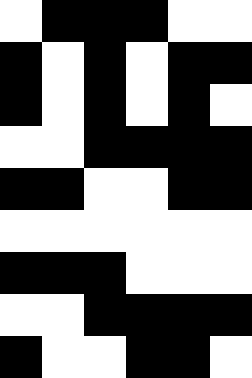[["white", "black", "black", "black", "white", "white"], ["black", "white", "black", "white", "black", "black"], ["black", "white", "black", "white", "black", "white"], ["white", "white", "black", "black", "black", "black"], ["black", "black", "white", "white", "black", "black"], ["white", "white", "white", "white", "white", "white"], ["black", "black", "black", "white", "white", "white"], ["white", "white", "black", "black", "black", "black"], ["black", "white", "white", "black", "black", "white"]]